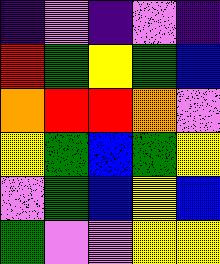[["indigo", "violet", "indigo", "violet", "indigo"], ["red", "green", "yellow", "green", "blue"], ["orange", "red", "red", "orange", "violet"], ["yellow", "green", "blue", "green", "yellow"], ["violet", "green", "blue", "yellow", "blue"], ["green", "violet", "violet", "yellow", "yellow"]]